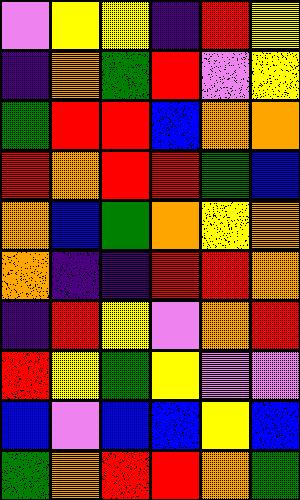[["violet", "yellow", "yellow", "indigo", "red", "yellow"], ["indigo", "orange", "green", "red", "violet", "yellow"], ["green", "red", "red", "blue", "orange", "orange"], ["red", "orange", "red", "red", "green", "blue"], ["orange", "blue", "green", "orange", "yellow", "orange"], ["orange", "indigo", "indigo", "red", "red", "orange"], ["indigo", "red", "yellow", "violet", "orange", "red"], ["red", "yellow", "green", "yellow", "violet", "violet"], ["blue", "violet", "blue", "blue", "yellow", "blue"], ["green", "orange", "red", "red", "orange", "green"]]